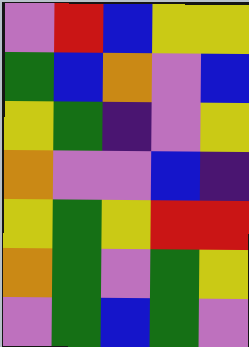[["violet", "red", "blue", "yellow", "yellow"], ["green", "blue", "orange", "violet", "blue"], ["yellow", "green", "indigo", "violet", "yellow"], ["orange", "violet", "violet", "blue", "indigo"], ["yellow", "green", "yellow", "red", "red"], ["orange", "green", "violet", "green", "yellow"], ["violet", "green", "blue", "green", "violet"]]